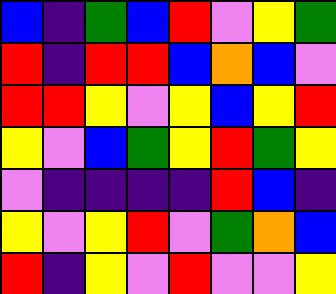[["blue", "indigo", "green", "blue", "red", "violet", "yellow", "green"], ["red", "indigo", "red", "red", "blue", "orange", "blue", "violet"], ["red", "red", "yellow", "violet", "yellow", "blue", "yellow", "red"], ["yellow", "violet", "blue", "green", "yellow", "red", "green", "yellow"], ["violet", "indigo", "indigo", "indigo", "indigo", "red", "blue", "indigo"], ["yellow", "violet", "yellow", "red", "violet", "green", "orange", "blue"], ["red", "indigo", "yellow", "violet", "red", "violet", "violet", "yellow"]]